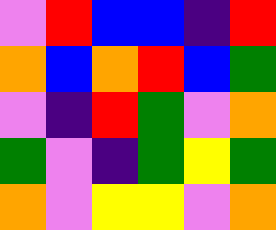[["violet", "red", "blue", "blue", "indigo", "red"], ["orange", "blue", "orange", "red", "blue", "green"], ["violet", "indigo", "red", "green", "violet", "orange"], ["green", "violet", "indigo", "green", "yellow", "green"], ["orange", "violet", "yellow", "yellow", "violet", "orange"]]